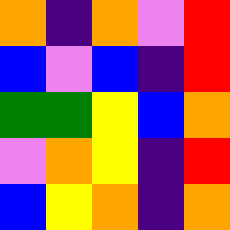[["orange", "indigo", "orange", "violet", "red"], ["blue", "violet", "blue", "indigo", "red"], ["green", "green", "yellow", "blue", "orange"], ["violet", "orange", "yellow", "indigo", "red"], ["blue", "yellow", "orange", "indigo", "orange"]]